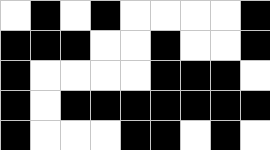[["white", "black", "white", "black", "white", "white", "white", "white", "black"], ["black", "black", "black", "white", "white", "black", "white", "white", "black"], ["black", "white", "white", "white", "white", "black", "black", "black", "white"], ["black", "white", "black", "black", "black", "black", "black", "black", "black"], ["black", "white", "white", "white", "black", "black", "white", "black", "white"]]